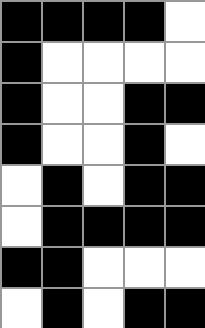[["black", "black", "black", "black", "white"], ["black", "white", "white", "white", "white"], ["black", "white", "white", "black", "black"], ["black", "white", "white", "black", "white"], ["white", "black", "white", "black", "black"], ["white", "black", "black", "black", "black"], ["black", "black", "white", "white", "white"], ["white", "black", "white", "black", "black"]]